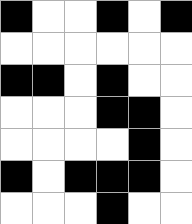[["black", "white", "white", "black", "white", "black"], ["white", "white", "white", "white", "white", "white"], ["black", "black", "white", "black", "white", "white"], ["white", "white", "white", "black", "black", "white"], ["white", "white", "white", "white", "black", "white"], ["black", "white", "black", "black", "black", "white"], ["white", "white", "white", "black", "white", "white"]]